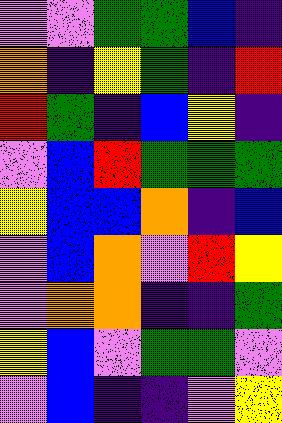[["violet", "violet", "green", "green", "blue", "indigo"], ["orange", "indigo", "yellow", "green", "indigo", "red"], ["red", "green", "indigo", "blue", "yellow", "indigo"], ["violet", "blue", "red", "green", "green", "green"], ["yellow", "blue", "blue", "orange", "indigo", "blue"], ["violet", "blue", "orange", "violet", "red", "yellow"], ["violet", "orange", "orange", "indigo", "indigo", "green"], ["yellow", "blue", "violet", "green", "green", "violet"], ["violet", "blue", "indigo", "indigo", "violet", "yellow"]]